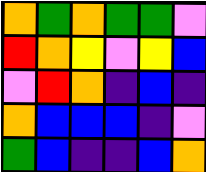[["orange", "green", "orange", "green", "green", "violet"], ["red", "orange", "yellow", "violet", "yellow", "blue"], ["violet", "red", "orange", "indigo", "blue", "indigo"], ["orange", "blue", "blue", "blue", "indigo", "violet"], ["green", "blue", "indigo", "indigo", "blue", "orange"]]